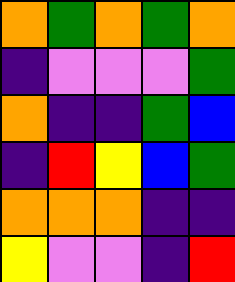[["orange", "green", "orange", "green", "orange"], ["indigo", "violet", "violet", "violet", "green"], ["orange", "indigo", "indigo", "green", "blue"], ["indigo", "red", "yellow", "blue", "green"], ["orange", "orange", "orange", "indigo", "indigo"], ["yellow", "violet", "violet", "indigo", "red"]]